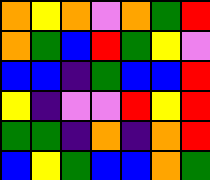[["orange", "yellow", "orange", "violet", "orange", "green", "red"], ["orange", "green", "blue", "red", "green", "yellow", "violet"], ["blue", "blue", "indigo", "green", "blue", "blue", "red"], ["yellow", "indigo", "violet", "violet", "red", "yellow", "red"], ["green", "green", "indigo", "orange", "indigo", "orange", "red"], ["blue", "yellow", "green", "blue", "blue", "orange", "green"]]